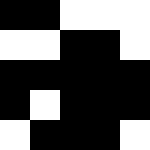[["black", "black", "white", "white", "white"], ["white", "white", "black", "black", "white"], ["black", "black", "black", "black", "black"], ["black", "white", "black", "black", "black"], ["white", "black", "black", "black", "white"]]